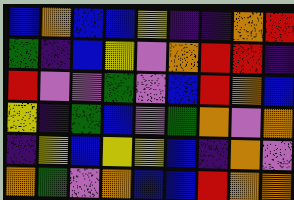[["blue", "orange", "blue", "blue", "yellow", "indigo", "indigo", "orange", "red"], ["green", "indigo", "blue", "yellow", "violet", "orange", "red", "red", "indigo"], ["red", "violet", "violet", "green", "violet", "blue", "red", "orange", "blue"], ["yellow", "indigo", "green", "blue", "violet", "green", "orange", "violet", "orange"], ["indigo", "yellow", "blue", "yellow", "yellow", "blue", "indigo", "orange", "violet"], ["orange", "green", "violet", "orange", "blue", "blue", "red", "orange", "orange"]]